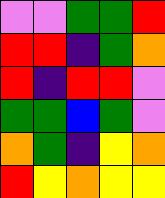[["violet", "violet", "green", "green", "red"], ["red", "red", "indigo", "green", "orange"], ["red", "indigo", "red", "red", "violet"], ["green", "green", "blue", "green", "violet"], ["orange", "green", "indigo", "yellow", "orange"], ["red", "yellow", "orange", "yellow", "yellow"]]